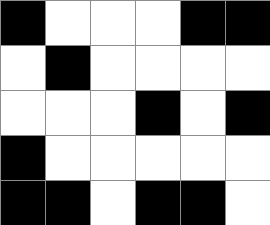[["black", "white", "white", "white", "black", "black"], ["white", "black", "white", "white", "white", "white"], ["white", "white", "white", "black", "white", "black"], ["black", "white", "white", "white", "white", "white"], ["black", "black", "white", "black", "black", "white"]]